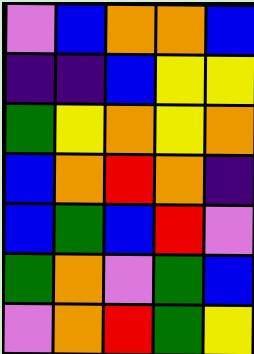[["violet", "blue", "orange", "orange", "blue"], ["indigo", "indigo", "blue", "yellow", "yellow"], ["green", "yellow", "orange", "yellow", "orange"], ["blue", "orange", "red", "orange", "indigo"], ["blue", "green", "blue", "red", "violet"], ["green", "orange", "violet", "green", "blue"], ["violet", "orange", "red", "green", "yellow"]]